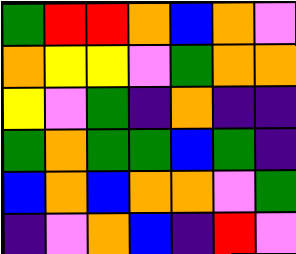[["green", "red", "red", "orange", "blue", "orange", "violet"], ["orange", "yellow", "yellow", "violet", "green", "orange", "orange"], ["yellow", "violet", "green", "indigo", "orange", "indigo", "indigo"], ["green", "orange", "green", "green", "blue", "green", "indigo"], ["blue", "orange", "blue", "orange", "orange", "violet", "green"], ["indigo", "violet", "orange", "blue", "indigo", "red", "violet"]]